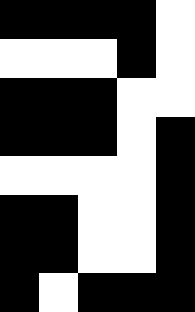[["black", "black", "black", "black", "white"], ["white", "white", "white", "black", "white"], ["black", "black", "black", "white", "white"], ["black", "black", "black", "white", "black"], ["white", "white", "white", "white", "black"], ["black", "black", "white", "white", "black"], ["black", "black", "white", "white", "black"], ["black", "white", "black", "black", "black"]]